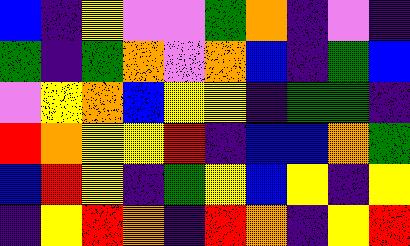[["blue", "indigo", "yellow", "violet", "violet", "green", "orange", "indigo", "violet", "indigo"], ["green", "indigo", "green", "orange", "violet", "orange", "blue", "indigo", "green", "blue"], ["violet", "yellow", "orange", "blue", "yellow", "yellow", "indigo", "green", "green", "indigo"], ["red", "orange", "yellow", "yellow", "red", "indigo", "blue", "blue", "orange", "green"], ["blue", "red", "yellow", "indigo", "green", "yellow", "blue", "yellow", "indigo", "yellow"], ["indigo", "yellow", "red", "orange", "indigo", "red", "orange", "indigo", "yellow", "red"]]